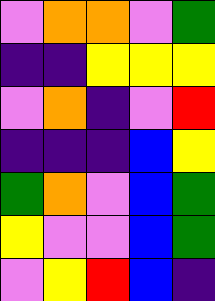[["violet", "orange", "orange", "violet", "green"], ["indigo", "indigo", "yellow", "yellow", "yellow"], ["violet", "orange", "indigo", "violet", "red"], ["indigo", "indigo", "indigo", "blue", "yellow"], ["green", "orange", "violet", "blue", "green"], ["yellow", "violet", "violet", "blue", "green"], ["violet", "yellow", "red", "blue", "indigo"]]